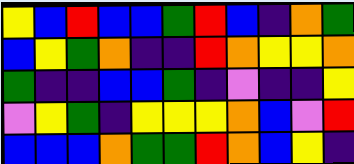[["yellow", "blue", "red", "blue", "blue", "green", "red", "blue", "indigo", "orange", "green"], ["blue", "yellow", "green", "orange", "indigo", "indigo", "red", "orange", "yellow", "yellow", "orange"], ["green", "indigo", "indigo", "blue", "blue", "green", "indigo", "violet", "indigo", "indigo", "yellow"], ["violet", "yellow", "green", "indigo", "yellow", "yellow", "yellow", "orange", "blue", "violet", "red"], ["blue", "blue", "blue", "orange", "green", "green", "red", "orange", "blue", "yellow", "indigo"]]